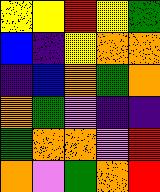[["yellow", "yellow", "red", "yellow", "green"], ["blue", "indigo", "yellow", "orange", "orange"], ["indigo", "blue", "orange", "green", "orange"], ["orange", "green", "violet", "indigo", "indigo"], ["green", "orange", "orange", "violet", "red"], ["orange", "violet", "green", "orange", "red"]]